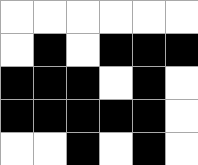[["white", "white", "white", "white", "white", "white"], ["white", "black", "white", "black", "black", "black"], ["black", "black", "black", "white", "black", "white"], ["black", "black", "black", "black", "black", "white"], ["white", "white", "black", "white", "black", "white"]]